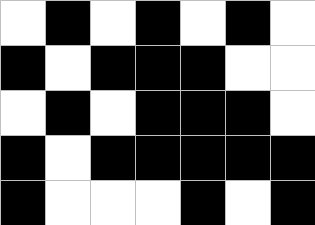[["white", "black", "white", "black", "white", "black", "white"], ["black", "white", "black", "black", "black", "white", "white"], ["white", "black", "white", "black", "black", "black", "white"], ["black", "white", "black", "black", "black", "black", "black"], ["black", "white", "white", "white", "black", "white", "black"]]